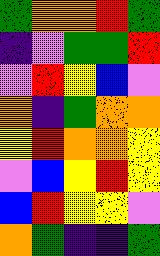[["green", "orange", "orange", "red", "green"], ["indigo", "violet", "green", "green", "red"], ["violet", "red", "yellow", "blue", "violet"], ["orange", "indigo", "green", "orange", "orange"], ["yellow", "red", "orange", "orange", "yellow"], ["violet", "blue", "yellow", "red", "yellow"], ["blue", "red", "yellow", "yellow", "violet"], ["orange", "green", "indigo", "indigo", "green"]]